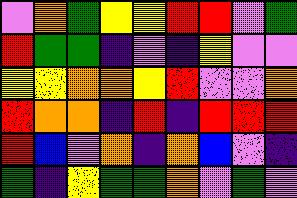[["violet", "orange", "green", "yellow", "yellow", "red", "red", "violet", "green"], ["red", "green", "green", "indigo", "violet", "indigo", "yellow", "violet", "violet"], ["yellow", "yellow", "orange", "orange", "yellow", "red", "violet", "violet", "orange"], ["red", "orange", "orange", "indigo", "red", "indigo", "red", "red", "red"], ["red", "blue", "violet", "orange", "indigo", "orange", "blue", "violet", "indigo"], ["green", "indigo", "yellow", "green", "green", "orange", "violet", "green", "violet"]]